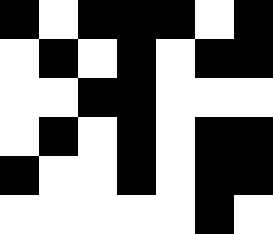[["black", "white", "black", "black", "black", "white", "black"], ["white", "black", "white", "black", "white", "black", "black"], ["white", "white", "black", "black", "white", "white", "white"], ["white", "black", "white", "black", "white", "black", "black"], ["black", "white", "white", "black", "white", "black", "black"], ["white", "white", "white", "white", "white", "black", "white"]]